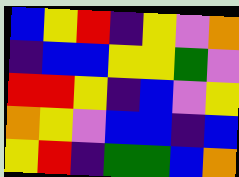[["blue", "yellow", "red", "indigo", "yellow", "violet", "orange"], ["indigo", "blue", "blue", "yellow", "yellow", "green", "violet"], ["red", "red", "yellow", "indigo", "blue", "violet", "yellow"], ["orange", "yellow", "violet", "blue", "blue", "indigo", "blue"], ["yellow", "red", "indigo", "green", "green", "blue", "orange"]]